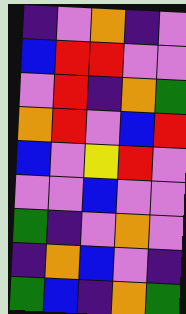[["indigo", "violet", "orange", "indigo", "violet"], ["blue", "red", "red", "violet", "violet"], ["violet", "red", "indigo", "orange", "green"], ["orange", "red", "violet", "blue", "red"], ["blue", "violet", "yellow", "red", "violet"], ["violet", "violet", "blue", "violet", "violet"], ["green", "indigo", "violet", "orange", "violet"], ["indigo", "orange", "blue", "violet", "indigo"], ["green", "blue", "indigo", "orange", "green"]]